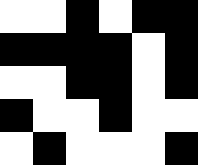[["white", "white", "black", "white", "black", "black"], ["black", "black", "black", "black", "white", "black"], ["white", "white", "black", "black", "white", "black"], ["black", "white", "white", "black", "white", "white"], ["white", "black", "white", "white", "white", "black"]]